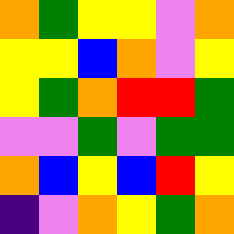[["orange", "green", "yellow", "yellow", "violet", "orange"], ["yellow", "yellow", "blue", "orange", "violet", "yellow"], ["yellow", "green", "orange", "red", "red", "green"], ["violet", "violet", "green", "violet", "green", "green"], ["orange", "blue", "yellow", "blue", "red", "yellow"], ["indigo", "violet", "orange", "yellow", "green", "orange"]]